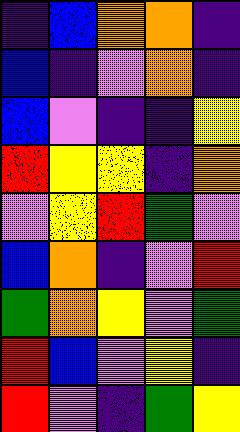[["indigo", "blue", "orange", "orange", "indigo"], ["blue", "indigo", "violet", "orange", "indigo"], ["blue", "violet", "indigo", "indigo", "yellow"], ["red", "yellow", "yellow", "indigo", "orange"], ["violet", "yellow", "red", "green", "violet"], ["blue", "orange", "indigo", "violet", "red"], ["green", "orange", "yellow", "violet", "green"], ["red", "blue", "violet", "yellow", "indigo"], ["red", "violet", "indigo", "green", "yellow"]]